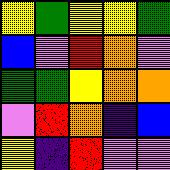[["yellow", "green", "yellow", "yellow", "green"], ["blue", "violet", "red", "orange", "violet"], ["green", "green", "yellow", "orange", "orange"], ["violet", "red", "orange", "indigo", "blue"], ["yellow", "indigo", "red", "violet", "violet"]]